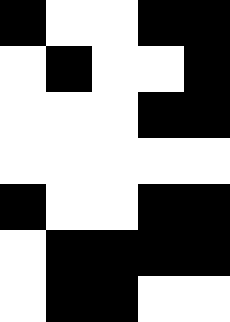[["black", "white", "white", "black", "black"], ["white", "black", "white", "white", "black"], ["white", "white", "white", "black", "black"], ["white", "white", "white", "white", "white"], ["black", "white", "white", "black", "black"], ["white", "black", "black", "black", "black"], ["white", "black", "black", "white", "white"]]